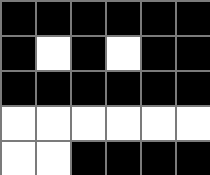[["black", "black", "black", "black", "black", "black"], ["black", "white", "black", "white", "black", "black"], ["black", "black", "black", "black", "black", "black"], ["white", "white", "white", "white", "white", "white"], ["white", "white", "black", "black", "black", "black"]]